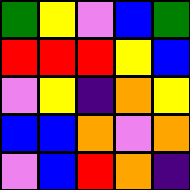[["green", "yellow", "violet", "blue", "green"], ["red", "red", "red", "yellow", "blue"], ["violet", "yellow", "indigo", "orange", "yellow"], ["blue", "blue", "orange", "violet", "orange"], ["violet", "blue", "red", "orange", "indigo"]]